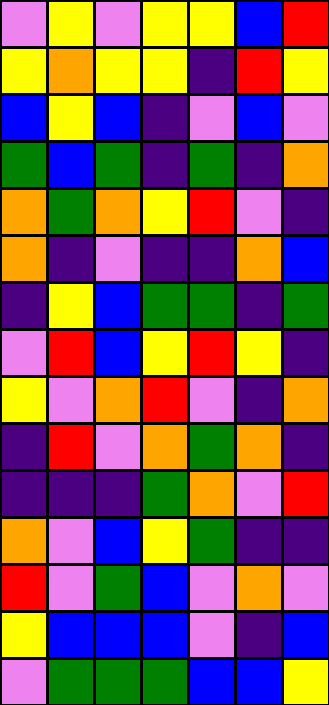[["violet", "yellow", "violet", "yellow", "yellow", "blue", "red"], ["yellow", "orange", "yellow", "yellow", "indigo", "red", "yellow"], ["blue", "yellow", "blue", "indigo", "violet", "blue", "violet"], ["green", "blue", "green", "indigo", "green", "indigo", "orange"], ["orange", "green", "orange", "yellow", "red", "violet", "indigo"], ["orange", "indigo", "violet", "indigo", "indigo", "orange", "blue"], ["indigo", "yellow", "blue", "green", "green", "indigo", "green"], ["violet", "red", "blue", "yellow", "red", "yellow", "indigo"], ["yellow", "violet", "orange", "red", "violet", "indigo", "orange"], ["indigo", "red", "violet", "orange", "green", "orange", "indigo"], ["indigo", "indigo", "indigo", "green", "orange", "violet", "red"], ["orange", "violet", "blue", "yellow", "green", "indigo", "indigo"], ["red", "violet", "green", "blue", "violet", "orange", "violet"], ["yellow", "blue", "blue", "blue", "violet", "indigo", "blue"], ["violet", "green", "green", "green", "blue", "blue", "yellow"]]